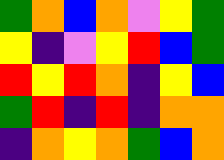[["green", "orange", "blue", "orange", "violet", "yellow", "green"], ["yellow", "indigo", "violet", "yellow", "red", "blue", "green"], ["red", "yellow", "red", "orange", "indigo", "yellow", "blue"], ["green", "red", "indigo", "red", "indigo", "orange", "orange"], ["indigo", "orange", "yellow", "orange", "green", "blue", "orange"]]